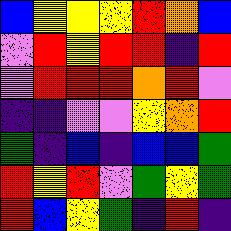[["blue", "yellow", "yellow", "yellow", "red", "orange", "blue"], ["violet", "red", "yellow", "red", "red", "indigo", "red"], ["violet", "red", "red", "red", "orange", "red", "violet"], ["indigo", "indigo", "violet", "violet", "yellow", "orange", "red"], ["green", "indigo", "blue", "indigo", "blue", "blue", "green"], ["red", "yellow", "red", "violet", "green", "yellow", "green"], ["red", "blue", "yellow", "green", "indigo", "red", "indigo"]]